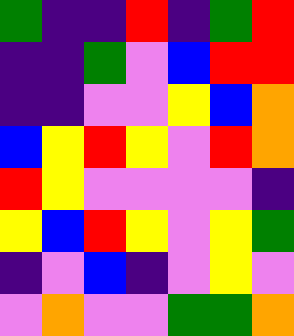[["green", "indigo", "indigo", "red", "indigo", "green", "red"], ["indigo", "indigo", "green", "violet", "blue", "red", "red"], ["indigo", "indigo", "violet", "violet", "yellow", "blue", "orange"], ["blue", "yellow", "red", "yellow", "violet", "red", "orange"], ["red", "yellow", "violet", "violet", "violet", "violet", "indigo"], ["yellow", "blue", "red", "yellow", "violet", "yellow", "green"], ["indigo", "violet", "blue", "indigo", "violet", "yellow", "violet"], ["violet", "orange", "violet", "violet", "green", "green", "orange"]]